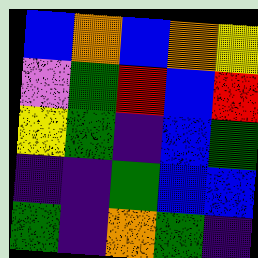[["blue", "orange", "blue", "orange", "yellow"], ["violet", "green", "red", "blue", "red"], ["yellow", "green", "indigo", "blue", "green"], ["indigo", "indigo", "green", "blue", "blue"], ["green", "indigo", "orange", "green", "indigo"]]